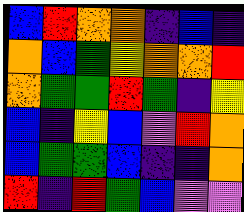[["blue", "red", "orange", "orange", "indigo", "blue", "indigo"], ["orange", "blue", "green", "yellow", "orange", "orange", "red"], ["orange", "green", "green", "red", "green", "indigo", "yellow"], ["blue", "indigo", "yellow", "blue", "violet", "red", "orange"], ["blue", "green", "green", "blue", "indigo", "indigo", "orange"], ["red", "indigo", "red", "green", "blue", "violet", "violet"]]